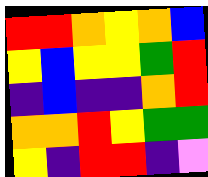[["red", "red", "orange", "yellow", "orange", "blue"], ["yellow", "blue", "yellow", "yellow", "green", "red"], ["indigo", "blue", "indigo", "indigo", "orange", "red"], ["orange", "orange", "red", "yellow", "green", "green"], ["yellow", "indigo", "red", "red", "indigo", "violet"]]